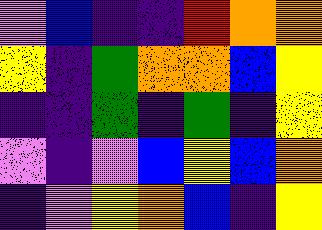[["violet", "blue", "indigo", "indigo", "red", "orange", "orange"], ["yellow", "indigo", "green", "orange", "orange", "blue", "yellow"], ["indigo", "indigo", "green", "indigo", "green", "indigo", "yellow"], ["violet", "indigo", "violet", "blue", "yellow", "blue", "orange"], ["indigo", "violet", "yellow", "orange", "blue", "indigo", "yellow"]]